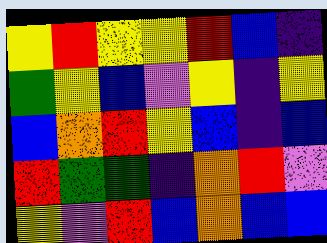[["yellow", "red", "yellow", "yellow", "red", "blue", "indigo"], ["green", "yellow", "blue", "violet", "yellow", "indigo", "yellow"], ["blue", "orange", "red", "yellow", "blue", "indigo", "blue"], ["red", "green", "green", "indigo", "orange", "red", "violet"], ["yellow", "violet", "red", "blue", "orange", "blue", "blue"]]